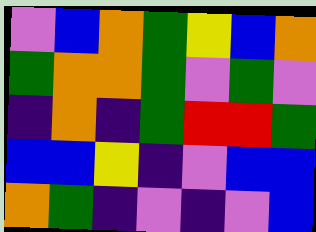[["violet", "blue", "orange", "green", "yellow", "blue", "orange"], ["green", "orange", "orange", "green", "violet", "green", "violet"], ["indigo", "orange", "indigo", "green", "red", "red", "green"], ["blue", "blue", "yellow", "indigo", "violet", "blue", "blue"], ["orange", "green", "indigo", "violet", "indigo", "violet", "blue"]]